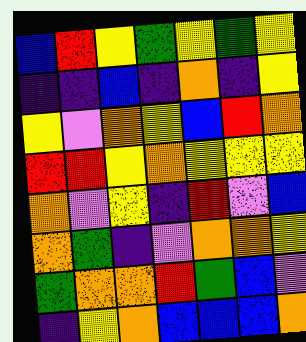[["blue", "red", "yellow", "green", "yellow", "green", "yellow"], ["indigo", "indigo", "blue", "indigo", "orange", "indigo", "yellow"], ["yellow", "violet", "orange", "yellow", "blue", "red", "orange"], ["red", "red", "yellow", "orange", "yellow", "yellow", "yellow"], ["orange", "violet", "yellow", "indigo", "red", "violet", "blue"], ["orange", "green", "indigo", "violet", "orange", "orange", "yellow"], ["green", "orange", "orange", "red", "green", "blue", "violet"], ["indigo", "yellow", "orange", "blue", "blue", "blue", "orange"]]